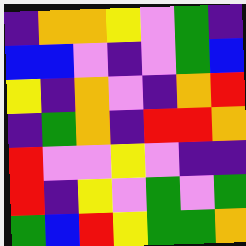[["indigo", "orange", "orange", "yellow", "violet", "green", "indigo"], ["blue", "blue", "violet", "indigo", "violet", "green", "blue"], ["yellow", "indigo", "orange", "violet", "indigo", "orange", "red"], ["indigo", "green", "orange", "indigo", "red", "red", "orange"], ["red", "violet", "violet", "yellow", "violet", "indigo", "indigo"], ["red", "indigo", "yellow", "violet", "green", "violet", "green"], ["green", "blue", "red", "yellow", "green", "green", "orange"]]